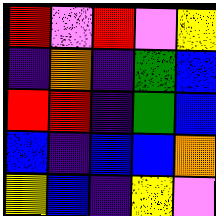[["red", "violet", "red", "violet", "yellow"], ["indigo", "orange", "indigo", "green", "blue"], ["red", "red", "indigo", "green", "blue"], ["blue", "indigo", "blue", "blue", "orange"], ["yellow", "blue", "indigo", "yellow", "violet"]]